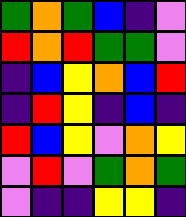[["green", "orange", "green", "blue", "indigo", "violet"], ["red", "orange", "red", "green", "green", "violet"], ["indigo", "blue", "yellow", "orange", "blue", "red"], ["indigo", "red", "yellow", "indigo", "blue", "indigo"], ["red", "blue", "yellow", "violet", "orange", "yellow"], ["violet", "red", "violet", "green", "orange", "green"], ["violet", "indigo", "indigo", "yellow", "yellow", "indigo"]]